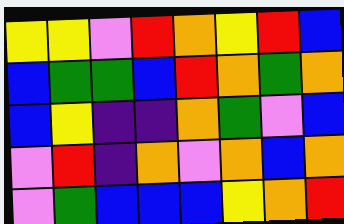[["yellow", "yellow", "violet", "red", "orange", "yellow", "red", "blue"], ["blue", "green", "green", "blue", "red", "orange", "green", "orange"], ["blue", "yellow", "indigo", "indigo", "orange", "green", "violet", "blue"], ["violet", "red", "indigo", "orange", "violet", "orange", "blue", "orange"], ["violet", "green", "blue", "blue", "blue", "yellow", "orange", "red"]]